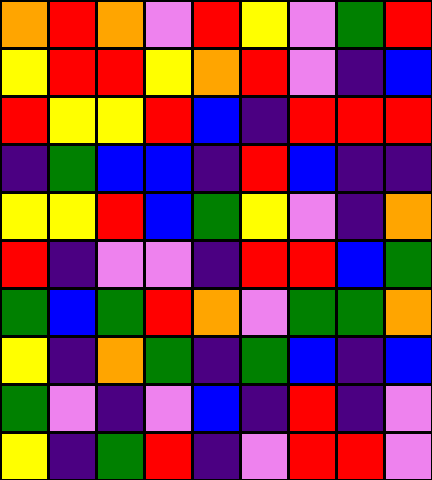[["orange", "red", "orange", "violet", "red", "yellow", "violet", "green", "red"], ["yellow", "red", "red", "yellow", "orange", "red", "violet", "indigo", "blue"], ["red", "yellow", "yellow", "red", "blue", "indigo", "red", "red", "red"], ["indigo", "green", "blue", "blue", "indigo", "red", "blue", "indigo", "indigo"], ["yellow", "yellow", "red", "blue", "green", "yellow", "violet", "indigo", "orange"], ["red", "indigo", "violet", "violet", "indigo", "red", "red", "blue", "green"], ["green", "blue", "green", "red", "orange", "violet", "green", "green", "orange"], ["yellow", "indigo", "orange", "green", "indigo", "green", "blue", "indigo", "blue"], ["green", "violet", "indigo", "violet", "blue", "indigo", "red", "indigo", "violet"], ["yellow", "indigo", "green", "red", "indigo", "violet", "red", "red", "violet"]]